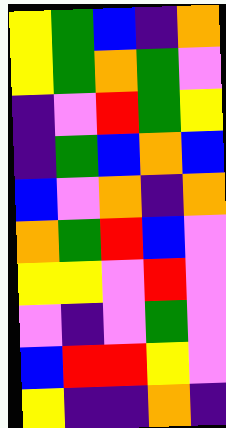[["yellow", "green", "blue", "indigo", "orange"], ["yellow", "green", "orange", "green", "violet"], ["indigo", "violet", "red", "green", "yellow"], ["indigo", "green", "blue", "orange", "blue"], ["blue", "violet", "orange", "indigo", "orange"], ["orange", "green", "red", "blue", "violet"], ["yellow", "yellow", "violet", "red", "violet"], ["violet", "indigo", "violet", "green", "violet"], ["blue", "red", "red", "yellow", "violet"], ["yellow", "indigo", "indigo", "orange", "indigo"]]